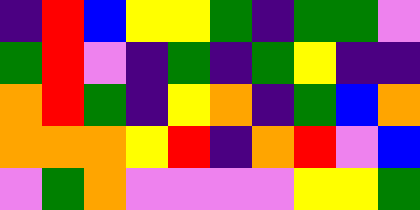[["indigo", "red", "blue", "yellow", "yellow", "green", "indigo", "green", "green", "violet"], ["green", "red", "violet", "indigo", "green", "indigo", "green", "yellow", "indigo", "indigo"], ["orange", "red", "green", "indigo", "yellow", "orange", "indigo", "green", "blue", "orange"], ["orange", "orange", "orange", "yellow", "red", "indigo", "orange", "red", "violet", "blue"], ["violet", "green", "orange", "violet", "violet", "violet", "violet", "yellow", "yellow", "green"]]